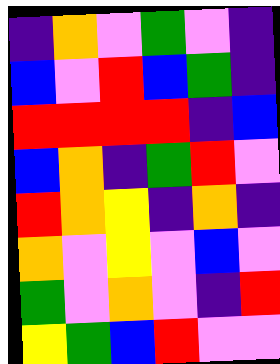[["indigo", "orange", "violet", "green", "violet", "indigo"], ["blue", "violet", "red", "blue", "green", "indigo"], ["red", "red", "red", "red", "indigo", "blue"], ["blue", "orange", "indigo", "green", "red", "violet"], ["red", "orange", "yellow", "indigo", "orange", "indigo"], ["orange", "violet", "yellow", "violet", "blue", "violet"], ["green", "violet", "orange", "violet", "indigo", "red"], ["yellow", "green", "blue", "red", "violet", "violet"]]